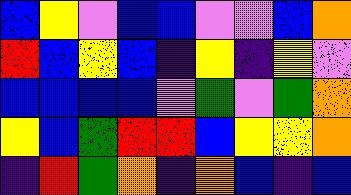[["blue", "yellow", "violet", "blue", "blue", "violet", "violet", "blue", "orange"], ["red", "blue", "yellow", "blue", "indigo", "yellow", "indigo", "yellow", "violet"], ["blue", "blue", "blue", "blue", "violet", "green", "violet", "green", "orange"], ["yellow", "blue", "green", "red", "red", "blue", "yellow", "yellow", "orange"], ["indigo", "red", "green", "orange", "indigo", "orange", "blue", "indigo", "blue"]]